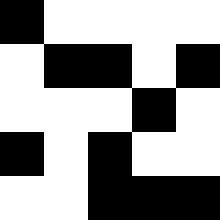[["black", "white", "white", "white", "white"], ["white", "black", "black", "white", "black"], ["white", "white", "white", "black", "white"], ["black", "white", "black", "white", "white"], ["white", "white", "black", "black", "black"]]